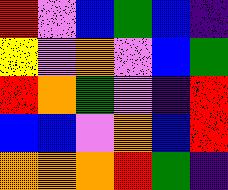[["red", "violet", "blue", "green", "blue", "indigo"], ["yellow", "violet", "orange", "violet", "blue", "green"], ["red", "orange", "green", "violet", "indigo", "red"], ["blue", "blue", "violet", "orange", "blue", "red"], ["orange", "orange", "orange", "red", "green", "indigo"]]